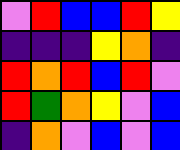[["violet", "red", "blue", "blue", "red", "yellow"], ["indigo", "indigo", "indigo", "yellow", "orange", "indigo"], ["red", "orange", "red", "blue", "red", "violet"], ["red", "green", "orange", "yellow", "violet", "blue"], ["indigo", "orange", "violet", "blue", "violet", "blue"]]